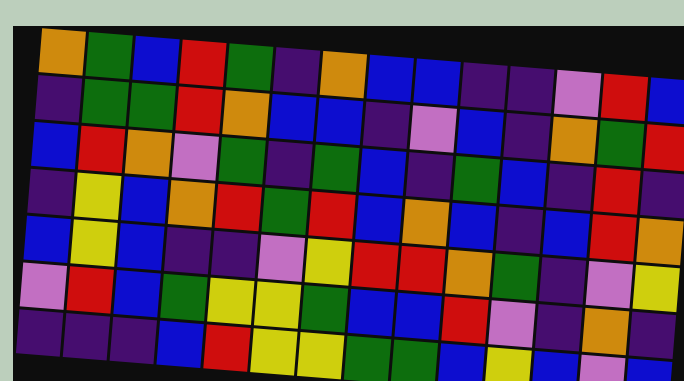[["orange", "green", "blue", "red", "green", "indigo", "orange", "blue", "blue", "indigo", "indigo", "violet", "red", "blue"], ["indigo", "green", "green", "red", "orange", "blue", "blue", "indigo", "violet", "blue", "indigo", "orange", "green", "red"], ["blue", "red", "orange", "violet", "green", "indigo", "green", "blue", "indigo", "green", "blue", "indigo", "red", "indigo"], ["indigo", "yellow", "blue", "orange", "red", "green", "red", "blue", "orange", "blue", "indigo", "blue", "red", "orange"], ["blue", "yellow", "blue", "indigo", "indigo", "violet", "yellow", "red", "red", "orange", "green", "indigo", "violet", "yellow"], ["violet", "red", "blue", "green", "yellow", "yellow", "green", "blue", "blue", "red", "violet", "indigo", "orange", "indigo"], ["indigo", "indigo", "indigo", "blue", "red", "yellow", "yellow", "green", "green", "blue", "yellow", "blue", "violet", "blue"]]